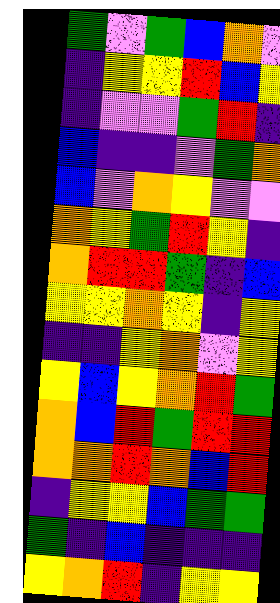[["green", "violet", "green", "blue", "orange", "violet"], ["indigo", "yellow", "yellow", "red", "blue", "yellow"], ["indigo", "violet", "violet", "green", "red", "indigo"], ["blue", "indigo", "indigo", "violet", "green", "orange"], ["blue", "violet", "orange", "yellow", "violet", "violet"], ["orange", "yellow", "green", "red", "yellow", "indigo"], ["orange", "red", "red", "green", "indigo", "blue"], ["yellow", "yellow", "orange", "yellow", "indigo", "yellow"], ["indigo", "indigo", "yellow", "orange", "violet", "yellow"], ["yellow", "blue", "yellow", "orange", "red", "green"], ["orange", "blue", "red", "green", "red", "red"], ["orange", "orange", "red", "orange", "blue", "red"], ["indigo", "yellow", "yellow", "blue", "green", "green"], ["green", "indigo", "blue", "indigo", "indigo", "indigo"], ["yellow", "orange", "red", "indigo", "yellow", "yellow"]]